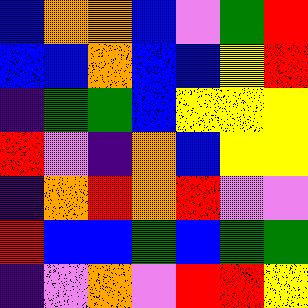[["blue", "orange", "orange", "blue", "violet", "green", "red"], ["blue", "blue", "orange", "blue", "blue", "yellow", "red"], ["indigo", "green", "green", "blue", "yellow", "yellow", "yellow"], ["red", "violet", "indigo", "orange", "blue", "yellow", "yellow"], ["indigo", "orange", "red", "orange", "red", "violet", "violet"], ["red", "blue", "blue", "green", "blue", "green", "green"], ["indigo", "violet", "orange", "violet", "red", "red", "yellow"]]